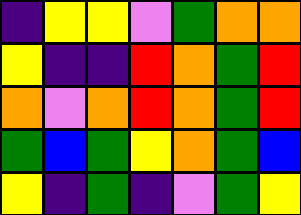[["indigo", "yellow", "yellow", "violet", "green", "orange", "orange"], ["yellow", "indigo", "indigo", "red", "orange", "green", "red"], ["orange", "violet", "orange", "red", "orange", "green", "red"], ["green", "blue", "green", "yellow", "orange", "green", "blue"], ["yellow", "indigo", "green", "indigo", "violet", "green", "yellow"]]